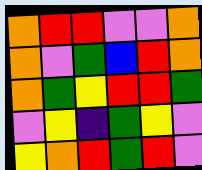[["orange", "red", "red", "violet", "violet", "orange"], ["orange", "violet", "green", "blue", "red", "orange"], ["orange", "green", "yellow", "red", "red", "green"], ["violet", "yellow", "indigo", "green", "yellow", "violet"], ["yellow", "orange", "red", "green", "red", "violet"]]